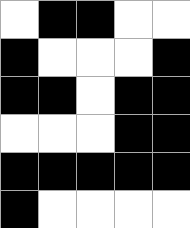[["white", "black", "black", "white", "white"], ["black", "white", "white", "white", "black"], ["black", "black", "white", "black", "black"], ["white", "white", "white", "black", "black"], ["black", "black", "black", "black", "black"], ["black", "white", "white", "white", "white"]]